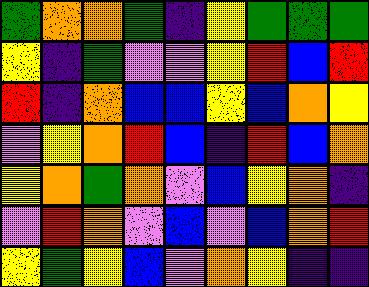[["green", "orange", "orange", "green", "indigo", "yellow", "green", "green", "green"], ["yellow", "indigo", "green", "violet", "violet", "yellow", "red", "blue", "red"], ["red", "indigo", "orange", "blue", "blue", "yellow", "blue", "orange", "yellow"], ["violet", "yellow", "orange", "red", "blue", "indigo", "red", "blue", "orange"], ["yellow", "orange", "green", "orange", "violet", "blue", "yellow", "orange", "indigo"], ["violet", "red", "orange", "violet", "blue", "violet", "blue", "orange", "red"], ["yellow", "green", "yellow", "blue", "violet", "orange", "yellow", "indigo", "indigo"]]